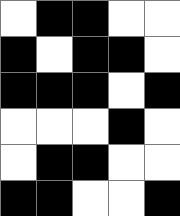[["white", "black", "black", "white", "white"], ["black", "white", "black", "black", "white"], ["black", "black", "black", "white", "black"], ["white", "white", "white", "black", "white"], ["white", "black", "black", "white", "white"], ["black", "black", "white", "white", "black"]]